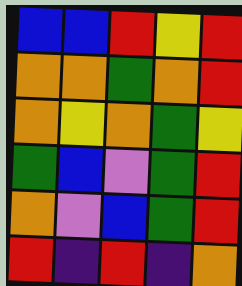[["blue", "blue", "red", "yellow", "red"], ["orange", "orange", "green", "orange", "red"], ["orange", "yellow", "orange", "green", "yellow"], ["green", "blue", "violet", "green", "red"], ["orange", "violet", "blue", "green", "red"], ["red", "indigo", "red", "indigo", "orange"]]